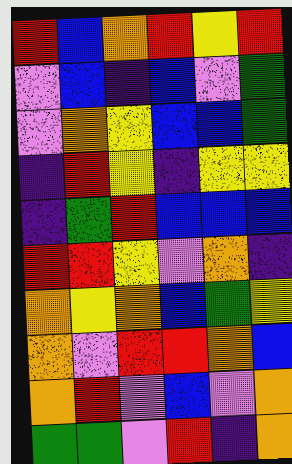[["red", "blue", "orange", "red", "yellow", "red"], ["violet", "blue", "indigo", "blue", "violet", "green"], ["violet", "orange", "yellow", "blue", "blue", "green"], ["indigo", "red", "yellow", "indigo", "yellow", "yellow"], ["indigo", "green", "red", "blue", "blue", "blue"], ["red", "red", "yellow", "violet", "orange", "indigo"], ["orange", "yellow", "orange", "blue", "green", "yellow"], ["orange", "violet", "red", "red", "orange", "blue"], ["orange", "red", "violet", "blue", "violet", "orange"], ["green", "green", "violet", "red", "indigo", "orange"]]